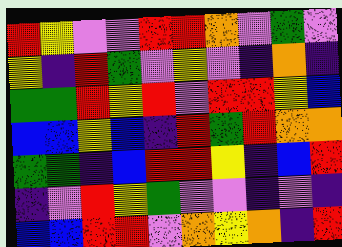[["red", "yellow", "violet", "violet", "red", "red", "orange", "violet", "green", "violet"], ["yellow", "indigo", "red", "green", "violet", "yellow", "violet", "indigo", "orange", "indigo"], ["green", "green", "red", "yellow", "red", "violet", "red", "red", "yellow", "blue"], ["blue", "blue", "yellow", "blue", "indigo", "red", "green", "red", "orange", "orange"], ["green", "green", "indigo", "blue", "red", "red", "yellow", "indigo", "blue", "red"], ["indigo", "violet", "red", "yellow", "green", "violet", "violet", "indigo", "violet", "indigo"], ["blue", "blue", "red", "red", "violet", "orange", "yellow", "orange", "indigo", "red"]]